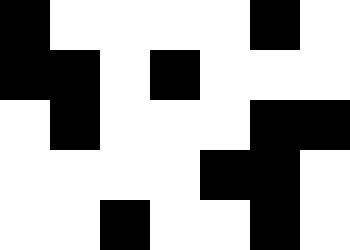[["black", "white", "white", "white", "white", "black", "white"], ["black", "black", "white", "black", "white", "white", "white"], ["white", "black", "white", "white", "white", "black", "black"], ["white", "white", "white", "white", "black", "black", "white"], ["white", "white", "black", "white", "white", "black", "white"]]